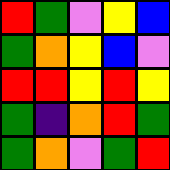[["red", "green", "violet", "yellow", "blue"], ["green", "orange", "yellow", "blue", "violet"], ["red", "red", "yellow", "red", "yellow"], ["green", "indigo", "orange", "red", "green"], ["green", "orange", "violet", "green", "red"]]